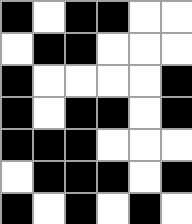[["black", "white", "black", "black", "white", "white"], ["white", "black", "black", "white", "white", "white"], ["black", "white", "white", "white", "white", "black"], ["black", "white", "black", "black", "white", "black"], ["black", "black", "black", "white", "white", "white"], ["white", "black", "black", "black", "white", "black"], ["black", "white", "black", "white", "black", "white"]]